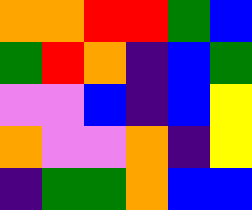[["orange", "orange", "red", "red", "green", "blue"], ["green", "red", "orange", "indigo", "blue", "green"], ["violet", "violet", "blue", "indigo", "blue", "yellow"], ["orange", "violet", "violet", "orange", "indigo", "yellow"], ["indigo", "green", "green", "orange", "blue", "blue"]]